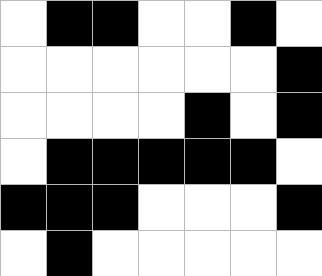[["white", "black", "black", "white", "white", "black", "white"], ["white", "white", "white", "white", "white", "white", "black"], ["white", "white", "white", "white", "black", "white", "black"], ["white", "black", "black", "black", "black", "black", "white"], ["black", "black", "black", "white", "white", "white", "black"], ["white", "black", "white", "white", "white", "white", "white"]]